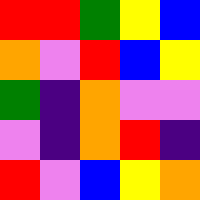[["red", "red", "green", "yellow", "blue"], ["orange", "violet", "red", "blue", "yellow"], ["green", "indigo", "orange", "violet", "violet"], ["violet", "indigo", "orange", "red", "indigo"], ["red", "violet", "blue", "yellow", "orange"]]